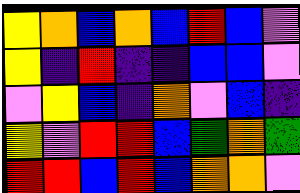[["yellow", "orange", "blue", "orange", "blue", "red", "blue", "violet"], ["yellow", "indigo", "red", "indigo", "indigo", "blue", "blue", "violet"], ["violet", "yellow", "blue", "indigo", "orange", "violet", "blue", "indigo"], ["yellow", "violet", "red", "red", "blue", "green", "orange", "green"], ["red", "red", "blue", "red", "blue", "orange", "orange", "violet"]]